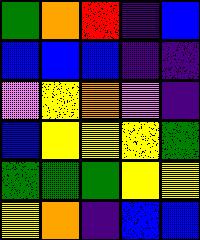[["green", "orange", "red", "indigo", "blue"], ["blue", "blue", "blue", "indigo", "indigo"], ["violet", "yellow", "orange", "violet", "indigo"], ["blue", "yellow", "yellow", "yellow", "green"], ["green", "green", "green", "yellow", "yellow"], ["yellow", "orange", "indigo", "blue", "blue"]]